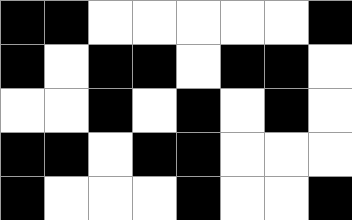[["black", "black", "white", "white", "white", "white", "white", "black"], ["black", "white", "black", "black", "white", "black", "black", "white"], ["white", "white", "black", "white", "black", "white", "black", "white"], ["black", "black", "white", "black", "black", "white", "white", "white"], ["black", "white", "white", "white", "black", "white", "white", "black"]]